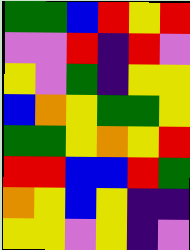[["green", "green", "blue", "red", "yellow", "red"], ["violet", "violet", "red", "indigo", "red", "violet"], ["yellow", "violet", "green", "indigo", "yellow", "yellow"], ["blue", "orange", "yellow", "green", "green", "yellow"], ["green", "green", "yellow", "orange", "yellow", "red"], ["red", "red", "blue", "blue", "red", "green"], ["orange", "yellow", "blue", "yellow", "indigo", "indigo"], ["yellow", "yellow", "violet", "yellow", "indigo", "violet"]]